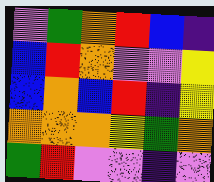[["violet", "green", "orange", "red", "blue", "indigo"], ["blue", "red", "orange", "violet", "violet", "yellow"], ["blue", "orange", "blue", "red", "indigo", "yellow"], ["orange", "orange", "orange", "yellow", "green", "orange"], ["green", "red", "violet", "violet", "indigo", "violet"]]